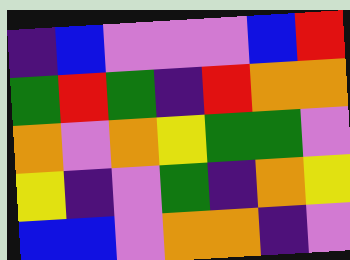[["indigo", "blue", "violet", "violet", "violet", "blue", "red"], ["green", "red", "green", "indigo", "red", "orange", "orange"], ["orange", "violet", "orange", "yellow", "green", "green", "violet"], ["yellow", "indigo", "violet", "green", "indigo", "orange", "yellow"], ["blue", "blue", "violet", "orange", "orange", "indigo", "violet"]]